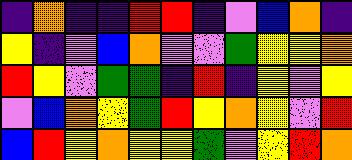[["indigo", "orange", "indigo", "indigo", "red", "red", "indigo", "violet", "blue", "orange", "indigo"], ["yellow", "indigo", "violet", "blue", "orange", "violet", "violet", "green", "yellow", "yellow", "orange"], ["red", "yellow", "violet", "green", "green", "indigo", "red", "indigo", "yellow", "violet", "yellow"], ["violet", "blue", "orange", "yellow", "green", "red", "yellow", "orange", "yellow", "violet", "red"], ["blue", "red", "yellow", "orange", "yellow", "yellow", "green", "violet", "yellow", "red", "orange"]]